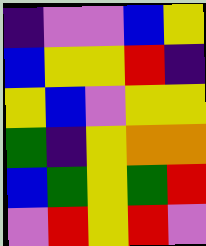[["indigo", "violet", "violet", "blue", "yellow"], ["blue", "yellow", "yellow", "red", "indigo"], ["yellow", "blue", "violet", "yellow", "yellow"], ["green", "indigo", "yellow", "orange", "orange"], ["blue", "green", "yellow", "green", "red"], ["violet", "red", "yellow", "red", "violet"]]